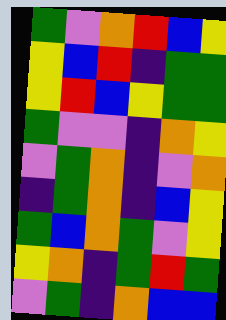[["green", "violet", "orange", "red", "blue", "yellow"], ["yellow", "blue", "red", "indigo", "green", "green"], ["yellow", "red", "blue", "yellow", "green", "green"], ["green", "violet", "violet", "indigo", "orange", "yellow"], ["violet", "green", "orange", "indigo", "violet", "orange"], ["indigo", "green", "orange", "indigo", "blue", "yellow"], ["green", "blue", "orange", "green", "violet", "yellow"], ["yellow", "orange", "indigo", "green", "red", "green"], ["violet", "green", "indigo", "orange", "blue", "blue"]]